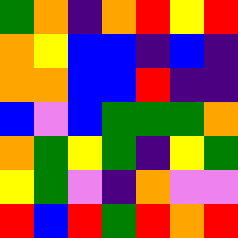[["green", "orange", "indigo", "orange", "red", "yellow", "red"], ["orange", "yellow", "blue", "blue", "indigo", "blue", "indigo"], ["orange", "orange", "blue", "blue", "red", "indigo", "indigo"], ["blue", "violet", "blue", "green", "green", "green", "orange"], ["orange", "green", "yellow", "green", "indigo", "yellow", "green"], ["yellow", "green", "violet", "indigo", "orange", "violet", "violet"], ["red", "blue", "red", "green", "red", "orange", "red"]]